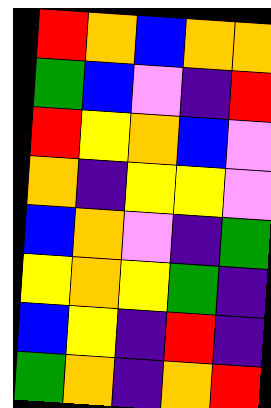[["red", "orange", "blue", "orange", "orange"], ["green", "blue", "violet", "indigo", "red"], ["red", "yellow", "orange", "blue", "violet"], ["orange", "indigo", "yellow", "yellow", "violet"], ["blue", "orange", "violet", "indigo", "green"], ["yellow", "orange", "yellow", "green", "indigo"], ["blue", "yellow", "indigo", "red", "indigo"], ["green", "orange", "indigo", "orange", "red"]]